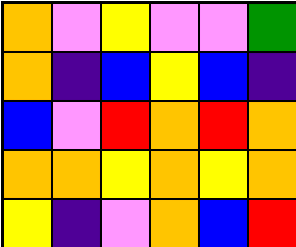[["orange", "violet", "yellow", "violet", "violet", "green"], ["orange", "indigo", "blue", "yellow", "blue", "indigo"], ["blue", "violet", "red", "orange", "red", "orange"], ["orange", "orange", "yellow", "orange", "yellow", "orange"], ["yellow", "indigo", "violet", "orange", "blue", "red"]]